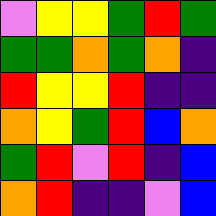[["violet", "yellow", "yellow", "green", "red", "green"], ["green", "green", "orange", "green", "orange", "indigo"], ["red", "yellow", "yellow", "red", "indigo", "indigo"], ["orange", "yellow", "green", "red", "blue", "orange"], ["green", "red", "violet", "red", "indigo", "blue"], ["orange", "red", "indigo", "indigo", "violet", "blue"]]